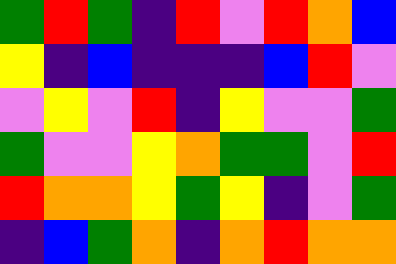[["green", "red", "green", "indigo", "red", "violet", "red", "orange", "blue"], ["yellow", "indigo", "blue", "indigo", "indigo", "indigo", "blue", "red", "violet"], ["violet", "yellow", "violet", "red", "indigo", "yellow", "violet", "violet", "green"], ["green", "violet", "violet", "yellow", "orange", "green", "green", "violet", "red"], ["red", "orange", "orange", "yellow", "green", "yellow", "indigo", "violet", "green"], ["indigo", "blue", "green", "orange", "indigo", "orange", "red", "orange", "orange"]]